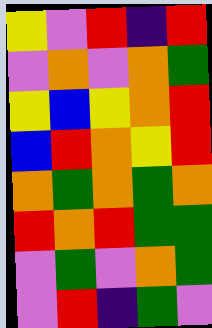[["yellow", "violet", "red", "indigo", "red"], ["violet", "orange", "violet", "orange", "green"], ["yellow", "blue", "yellow", "orange", "red"], ["blue", "red", "orange", "yellow", "red"], ["orange", "green", "orange", "green", "orange"], ["red", "orange", "red", "green", "green"], ["violet", "green", "violet", "orange", "green"], ["violet", "red", "indigo", "green", "violet"]]